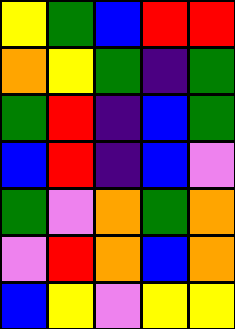[["yellow", "green", "blue", "red", "red"], ["orange", "yellow", "green", "indigo", "green"], ["green", "red", "indigo", "blue", "green"], ["blue", "red", "indigo", "blue", "violet"], ["green", "violet", "orange", "green", "orange"], ["violet", "red", "orange", "blue", "orange"], ["blue", "yellow", "violet", "yellow", "yellow"]]